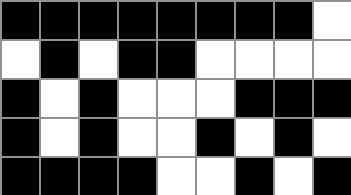[["black", "black", "black", "black", "black", "black", "black", "black", "white"], ["white", "black", "white", "black", "black", "white", "white", "white", "white"], ["black", "white", "black", "white", "white", "white", "black", "black", "black"], ["black", "white", "black", "white", "white", "black", "white", "black", "white"], ["black", "black", "black", "black", "white", "white", "black", "white", "black"]]